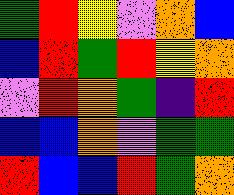[["green", "red", "yellow", "violet", "orange", "blue"], ["blue", "red", "green", "red", "yellow", "orange"], ["violet", "red", "orange", "green", "indigo", "red"], ["blue", "blue", "orange", "violet", "green", "green"], ["red", "blue", "blue", "red", "green", "orange"]]